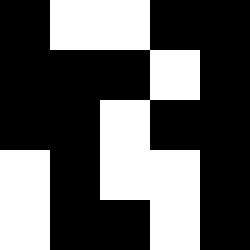[["black", "white", "white", "black", "black"], ["black", "black", "black", "white", "black"], ["black", "black", "white", "black", "black"], ["white", "black", "white", "white", "black"], ["white", "black", "black", "white", "black"]]